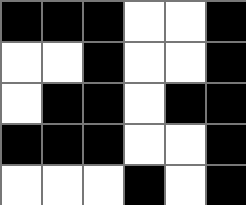[["black", "black", "black", "white", "white", "black"], ["white", "white", "black", "white", "white", "black"], ["white", "black", "black", "white", "black", "black"], ["black", "black", "black", "white", "white", "black"], ["white", "white", "white", "black", "white", "black"]]